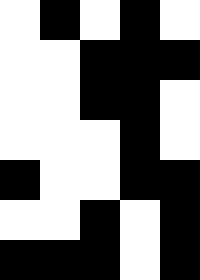[["white", "black", "white", "black", "white"], ["white", "white", "black", "black", "black"], ["white", "white", "black", "black", "white"], ["white", "white", "white", "black", "white"], ["black", "white", "white", "black", "black"], ["white", "white", "black", "white", "black"], ["black", "black", "black", "white", "black"]]